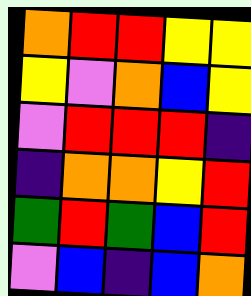[["orange", "red", "red", "yellow", "yellow"], ["yellow", "violet", "orange", "blue", "yellow"], ["violet", "red", "red", "red", "indigo"], ["indigo", "orange", "orange", "yellow", "red"], ["green", "red", "green", "blue", "red"], ["violet", "blue", "indigo", "blue", "orange"]]